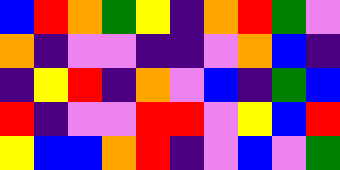[["blue", "red", "orange", "green", "yellow", "indigo", "orange", "red", "green", "violet"], ["orange", "indigo", "violet", "violet", "indigo", "indigo", "violet", "orange", "blue", "indigo"], ["indigo", "yellow", "red", "indigo", "orange", "violet", "blue", "indigo", "green", "blue"], ["red", "indigo", "violet", "violet", "red", "red", "violet", "yellow", "blue", "red"], ["yellow", "blue", "blue", "orange", "red", "indigo", "violet", "blue", "violet", "green"]]